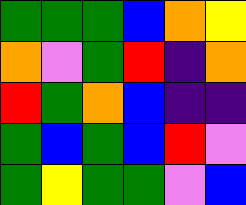[["green", "green", "green", "blue", "orange", "yellow"], ["orange", "violet", "green", "red", "indigo", "orange"], ["red", "green", "orange", "blue", "indigo", "indigo"], ["green", "blue", "green", "blue", "red", "violet"], ["green", "yellow", "green", "green", "violet", "blue"]]